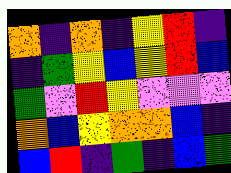[["orange", "indigo", "orange", "indigo", "yellow", "red", "indigo"], ["indigo", "green", "yellow", "blue", "yellow", "red", "blue"], ["green", "violet", "red", "yellow", "violet", "violet", "violet"], ["orange", "blue", "yellow", "orange", "orange", "blue", "indigo"], ["blue", "red", "indigo", "green", "indigo", "blue", "green"]]